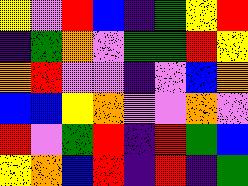[["yellow", "violet", "red", "blue", "indigo", "green", "yellow", "red"], ["indigo", "green", "orange", "violet", "green", "green", "red", "yellow"], ["orange", "red", "violet", "violet", "indigo", "violet", "blue", "orange"], ["blue", "blue", "yellow", "orange", "violet", "violet", "orange", "violet"], ["red", "violet", "green", "red", "indigo", "red", "green", "blue"], ["yellow", "orange", "blue", "red", "indigo", "red", "indigo", "green"]]